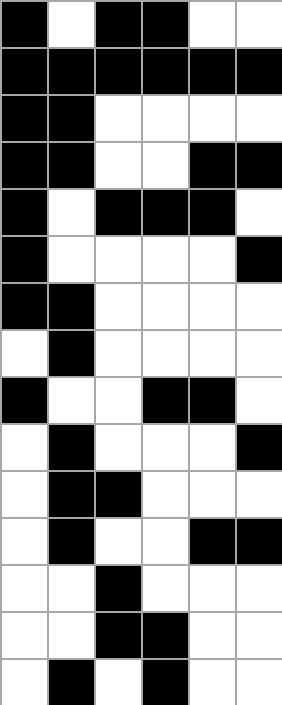[["black", "white", "black", "black", "white", "white"], ["black", "black", "black", "black", "black", "black"], ["black", "black", "white", "white", "white", "white"], ["black", "black", "white", "white", "black", "black"], ["black", "white", "black", "black", "black", "white"], ["black", "white", "white", "white", "white", "black"], ["black", "black", "white", "white", "white", "white"], ["white", "black", "white", "white", "white", "white"], ["black", "white", "white", "black", "black", "white"], ["white", "black", "white", "white", "white", "black"], ["white", "black", "black", "white", "white", "white"], ["white", "black", "white", "white", "black", "black"], ["white", "white", "black", "white", "white", "white"], ["white", "white", "black", "black", "white", "white"], ["white", "black", "white", "black", "white", "white"]]